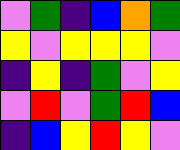[["violet", "green", "indigo", "blue", "orange", "green"], ["yellow", "violet", "yellow", "yellow", "yellow", "violet"], ["indigo", "yellow", "indigo", "green", "violet", "yellow"], ["violet", "red", "violet", "green", "red", "blue"], ["indigo", "blue", "yellow", "red", "yellow", "violet"]]